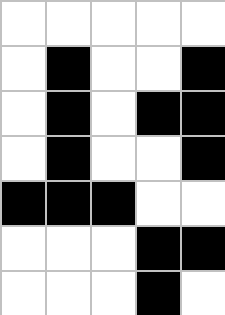[["white", "white", "white", "white", "white"], ["white", "black", "white", "white", "black"], ["white", "black", "white", "black", "black"], ["white", "black", "white", "white", "black"], ["black", "black", "black", "white", "white"], ["white", "white", "white", "black", "black"], ["white", "white", "white", "black", "white"]]